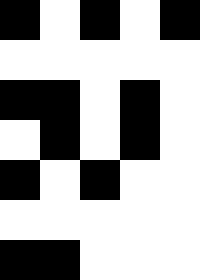[["black", "white", "black", "white", "black"], ["white", "white", "white", "white", "white"], ["black", "black", "white", "black", "white"], ["white", "black", "white", "black", "white"], ["black", "white", "black", "white", "white"], ["white", "white", "white", "white", "white"], ["black", "black", "white", "white", "white"]]